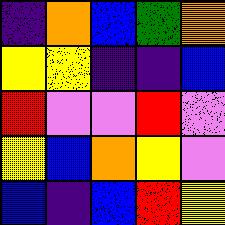[["indigo", "orange", "blue", "green", "orange"], ["yellow", "yellow", "indigo", "indigo", "blue"], ["red", "violet", "violet", "red", "violet"], ["yellow", "blue", "orange", "yellow", "violet"], ["blue", "indigo", "blue", "red", "yellow"]]